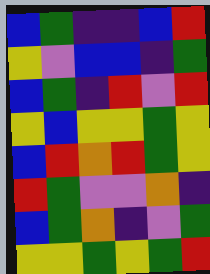[["blue", "green", "indigo", "indigo", "blue", "red"], ["yellow", "violet", "blue", "blue", "indigo", "green"], ["blue", "green", "indigo", "red", "violet", "red"], ["yellow", "blue", "yellow", "yellow", "green", "yellow"], ["blue", "red", "orange", "red", "green", "yellow"], ["red", "green", "violet", "violet", "orange", "indigo"], ["blue", "green", "orange", "indigo", "violet", "green"], ["yellow", "yellow", "green", "yellow", "green", "red"]]